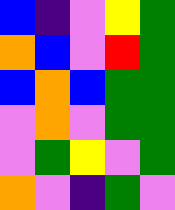[["blue", "indigo", "violet", "yellow", "green"], ["orange", "blue", "violet", "red", "green"], ["blue", "orange", "blue", "green", "green"], ["violet", "orange", "violet", "green", "green"], ["violet", "green", "yellow", "violet", "green"], ["orange", "violet", "indigo", "green", "violet"]]